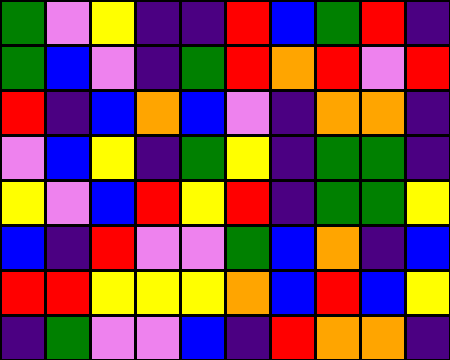[["green", "violet", "yellow", "indigo", "indigo", "red", "blue", "green", "red", "indigo"], ["green", "blue", "violet", "indigo", "green", "red", "orange", "red", "violet", "red"], ["red", "indigo", "blue", "orange", "blue", "violet", "indigo", "orange", "orange", "indigo"], ["violet", "blue", "yellow", "indigo", "green", "yellow", "indigo", "green", "green", "indigo"], ["yellow", "violet", "blue", "red", "yellow", "red", "indigo", "green", "green", "yellow"], ["blue", "indigo", "red", "violet", "violet", "green", "blue", "orange", "indigo", "blue"], ["red", "red", "yellow", "yellow", "yellow", "orange", "blue", "red", "blue", "yellow"], ["indigo", "green", "violet", "violet", "blue", "indigo", "red", "orange", "orange", "indigo"]]